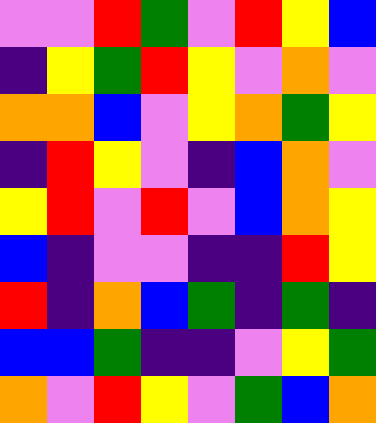[["violet", "violet", "red", "green", "violet", "red", "yellow", "blue"], ["indigo", "yellow", "green", "red", "yellow", "violet", "orange", "violet"], ["orange", "orange", "blue", "violet", "yellow", "orange", "green", "yellow"], ["indigo", "red", "yellow", "violet", "indigo", "blue", "orange", "violet"], ["yellow", "red", "violet", "red", "violet", "blue", "orange", "yellow"], ["blue", "indigo", "violet", "violet", "indigo", "indigo", "red", "yellow"], ["red", "indigo", "orange", "blue", "green", "indigo", "green", "indigo"], ["blue", "blue", "green", "indigo", "indigo", "violet", "yellow", "green"], ["orange", "violet", "red", "yellow", "violet", "green", "blue", "orange"]]